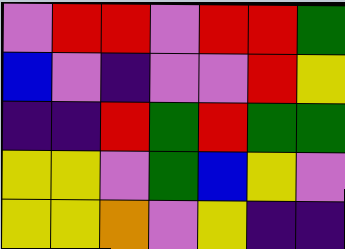[["violet", "red", "red", "violet", "red", "red", "green"], ["blue", "violet", "indigo", "violet", "violet", "red", "yellow"], ["indigo", "indigo", "red", "green", "red", "green", "green"], ["yellow", "yellow", "violet", "green", "blue", "yellow", "violet"], ["yellow", "yellow", "orange", "violet", "yellow", "indigo", "indigo"]]